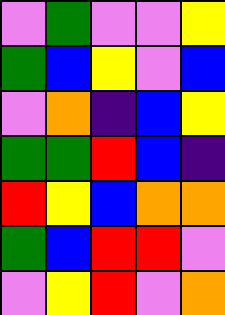[["violet", "green", "violet", "violet", "yellow"], ["green", "blue", "yellow", "violet", "blue"], ["violet", "orange", "indigo", "blue", "yellow"], ["green", "green", "red", "blue", "indigo"], ["red", "yellow", "blue", "orange", "orange"], ["green", "blue", "red", "red", "violet"], ["violet", "yellow", "red", "violet", "orange"]]